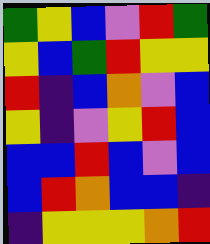[["green", "yellow", "blue", "violet", "red", "green"], ["yellow", "blue", "green", "red", "yellow", "yellow"], ["red", "indigo", "blue", "orange", "violet", "blue"], ["yellow", "indigo", "violet", "yellow", "red", "blue"], ["blue", "blue", "red", "blue", "violet", "blue"], ["blue", "red", "orange", "blue", "blue", "indigo"], ["indigo", "yellow", "yellow", "yellow", "orange", "red"]]